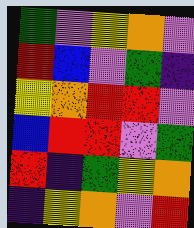[["green", "violet", "yellow", "orange", "violet"], ["red", "blue", "violet", "green", "indigo"], ["yellow", "orange", "red", "red", "violet"], ["blue", "red", "red", "violet", "green"], ["red", "indigo", "green", "yellow", "orange"], ["indigo", "yellow", "orange", "violet", "red"]]